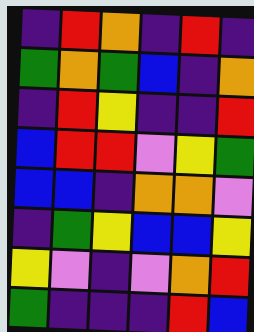[["indigo", "red", "orange", "indigo", "red", "indigo"], ["green", "orange", "green", "blue", "indigo", "orange"], ["indigo", "red", "yellow", "indigo", "indigo", "red"], ["blue", "red", "red", "violet", "yellow", "green"], ["blue", "blue", "indigo", "orange", "orange", "violet"], ["indigo", "green", "yellow", "blue", "blue", "yellow"], ["yellow", "violet", "indigo", "violet", "orange", "red"], ["green", "indigo", "indigo", "indigo", "red", "blue"]]